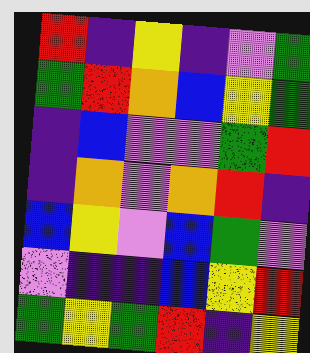[["red", "indigo", "yellow", "indigo", "violet", "green"], ["green", "red", "orange", "blue", "yellow", "green"], ["indigo", "blue", "violet", "violet", "green", "red"], ["indigo", "orange", "violet", "orange", "red", "indigo"], ["blue", "yellow", "violet", "blue", "green", "violet"], ["violet", "indigo", "indigo", "blue", "yellow", "red"], ["green", "yellow", "green", "red", "indigo", "yellow"]]